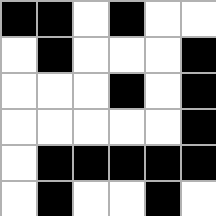[["black", "black", "white", "black", "white", "white"], ["white", "black", "white", "white", "white", "black"], ["white", "white", "white", "black", "white", "black"], ["white", "white", "white", "white", "white", "black"], ["white", "black", "black", "black", "black", "black"], ["white", "black", "white", "white", "black", "white"]]